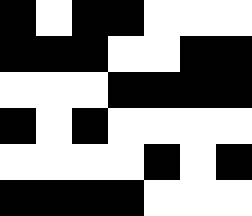[["black", "white", "black", "black", "white", "white", "white"], ["black", "black", "black", "white", "white", "black", "black"], ["white", "white", "white", "black", "black", "black", "black"], ["black", "white", "black", "white", "white", "white", "white"], ["white", "white", "white", "white", "black", "white", "black"], ["black", "black", "black", "black", "white", "white", "white"]]